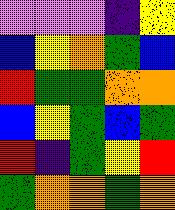[["violet", "violet", "violet", "indigo", "yellow"], ["blue", "yellow", "orange", "green", "blue"], ["red", "green", "green", "orange", "orange"], ["blue", "yellow", "green", "blue", "green"], ["red", "indigo", "green", "yellow", "red"], ["green", "orange", "orange", "green", "orange"]]